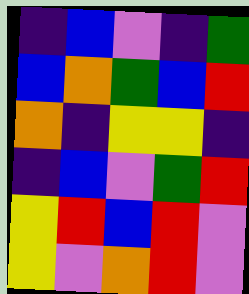[["indigo", "blue", "violet", "indigo", "green"], ["blue", "orange", "green", "blue", "red"], ["orange", "indigo", "yellow", "yellow", "indigo"], ["indigo", "blue", "violet", "green", "red"], ["yellow", "red", "blue", "red", "violet"], ["yellow", "violet", "orange", "red", "violet"]]